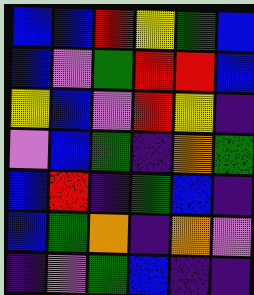[["blue", "blue", "red", "yellow", "green", "blue"], ["blue", "violet", "green", "red", "red", "blue"], ["yellow", "blue", "violet", "red", "yellow", "indigo"], ["violet", "blue", "green", "indigo", "orange", "green"], ["blue", "red", "indigo", "green", "blue", "indigo"], ["blue", "green", "orange", "indigo", "orange", "violet"], ["indigo", "violet", "green", "blue", "indigo", "indigo"]]